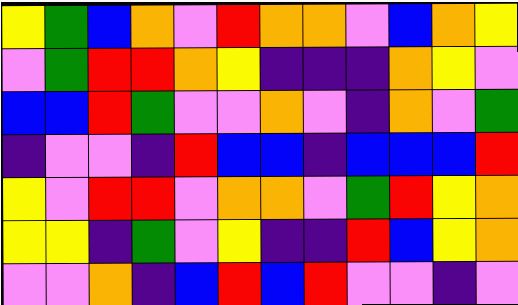[["yellow", "green", "blue", "orange", "violet", "red", "orange", "orange", "violet", "blue", "orange", "yellow"], ["violet", "green", "red", "red", "orange", "yellow", "indigo", "indigo", "indigo", "orange", "yellow", "violet"], ["blue", "blue", "red", "green", "violet", "violet", "orange", "violet", "indigo", "orange", "violet", "green"], ["indigo", "violet", "violet", "indigo", "red", "blue", "blue", "indigo", "blue", "blue", "blue", "red"], ["yellow", "violet", "red", "red", "violet", "orange", "orange", "violet", "green", "red", "yellow", "orange"], ["yellow", "yellow", "indigo", "green", "violet", "yellow", "indigo", "indigo", "red", "blue", "yellow", "orange"], ["violet", "violet", "orange", "indigo", "blue", "red", "blue", "red", "violet", "violet", "indigo", "violet"]]